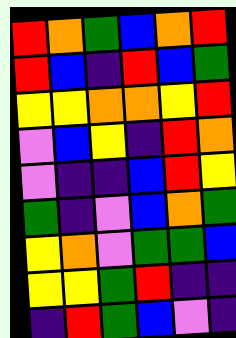[["red", "orange", "green", "blue", "orange", "red"], ["red", "blue", "indigo", "red", "blue", "green"], ["yellow", "yellow", "orange", "orange", "yellow", "red"], ["violet", "blue", "yellow", "indigo", "red", "orange"], ["violet", "indigo", "indigo", "blue", "red", "yellow"], ["green", "indigo", "violet", "blue", "orange", "green"], ["yellow", "orange", "violet", "green", "green", "blue"], ["yellow", "yellow", "green", "red", "indigo", "indigo"], ["indigo", "red", "green", "blue", "violet", "indigo"]]